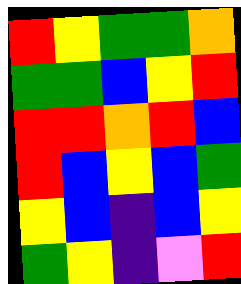[["red", "yellow", "green", "green", "orange"], ["green", "green", "blue", "yellow", "red"], ["red", "red", "orange", "red", "blue"], ["red", "blue", "yellow", "blue", "green"], ["yellow", "blue", "indigo", "blue", "yellow"], ["green", "yellow", "indigo", "violet", "red"]]